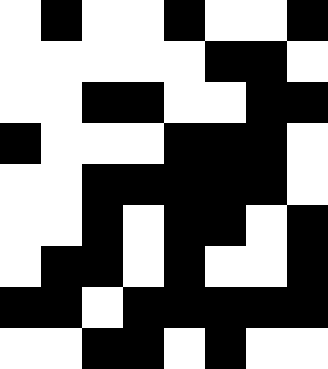[["white", "black", "white", "white", "black", "white", "white", "black"], ["white", "white", "white", "white", "white", "black", "black", "white"], ["white", "white", "black", "black", "white", "white", "black", "black"], ["black", "white", "white", "white", "black", "black", "black", "white"], ["white", "white", "black", "black", "black", "black", "black", "white"], ["white", "white", "black", "white", "black", "black", "white", "black"], ["white", "black", "black", "white", "black", "white", "white", "black"], ["black", "black", "white", "black", "black", "black", "black", "black"], ["white", "white", "black", "black", "white", "black", "white", "white"]]